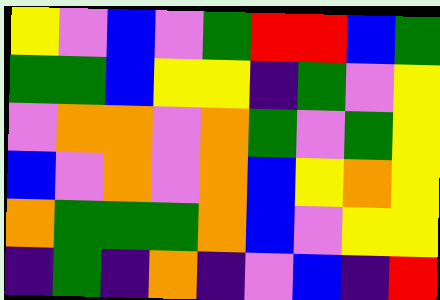[["yellow", "violet", "blue", "violet", "green", "red", "red", "blue", "green"], ["green", "green", "blue", "yellow", "yellow", "indigo", "green", "violet", "yellow"], ["violet", "orange", "orange", "violet", "orange", "green", "violet", "green", "yellow"], ["blue", "violet", "orange", "violet", "orange", "blue", "yellow", "orange", "yellow"], ["orange", "green", "green", "green", "orange", "blue", "violet", "yellow", "yellow"], ["indigo", "green", "indigo", "orange", "indigo", "violet", "blue", "indigo", "red"]]